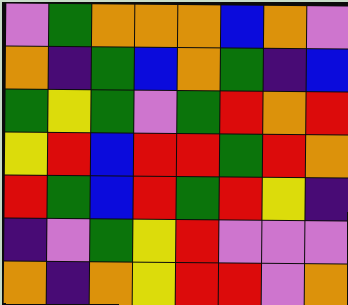[["violet", "green", "orange", "orange", "orange", "blue", "orange", "violet"], ["orange", "indigo", "green", "blue", "orange", "green", "indigo", "blue"], ["green", "yellow", "green", "violet", "green", "red", "orange", "red"], ["yellow", "red", "blue", "red", "red", "green", "red", "orange"], ["red", "green", "blue", "red", "green", "red", "yellow", "indigo"], ["indigo", "violet", "green", "yellow", "red", "violet", "violet", "violet"], ["orange", "indigo", "orange", "yellow", "red", "red", "violet", "orange"]]